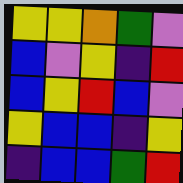[["yellow", "yellow", "orange", "green", "violet"], ["blue", "violet", "yellow", "indigo", "red"], ["blue", "yellow", "red", "blue", "violet"], ["yellow", "blue", "blue", "indigo", "yellow"], ["indigo", "blue", "blue", "green", "red"]]